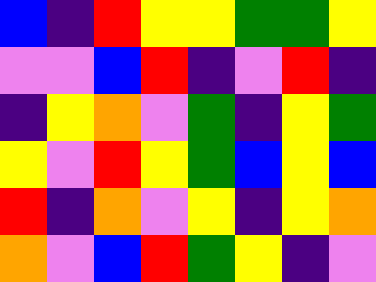[["blue", "indigo", "red", "yellow", "yellow", "green", "green", "yellow"], ["violet", "violet", "blue", "red", "indigo", "violet", "red", "indigo"], ["indigo", "yellow", "orange", "violet", "green", "indigo", "yellow", "green"], ["yellow", "violet", "red", "yellow", "green", "blue", "yellow", "blue"], ["red", "indigo", "orange", "violet", "yellow", "indigo", "yellow", "orange"], ["orange", "violet", "blue", "red", "green", "yellow", "indigo", "violet"]]